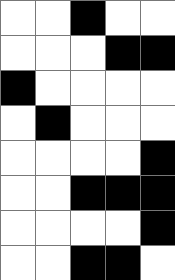[["white", "white", "black", "white", "white"], ["white", "white", "white", "black", "black"], ["black", "white", "white", "white", "white"], ["white", "black", "white", "white", "white"], ["white", "white", "white", "white", "black"], ["white", "white", "black", "black", "black"], ["white", "white", "white", "white", "black"], ["white", "white", "black", "black", "white"]]